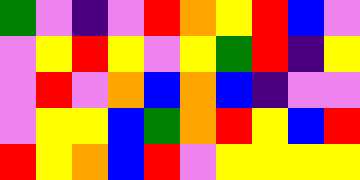[["green", "violet", "indigo", "violet", "red", "orange", "yellow", "red", "blue", "violet"], ["violet", "yellow", "red", "yellow", "violet", "yellow", "green", "red", "indigo", "yellow"], ["violet", "red", "violet", "orange", "blue", "orange", "blue", "indigo", "violet", "violet"], ["violet", "yellow", "yellow", "blue", "green", "orange", "red", "yellow", "blue", "red"], ["red", "yellow", "orange", "blue", "red", "violet", "yellow", "yellow", "yellow", "yellow"]]